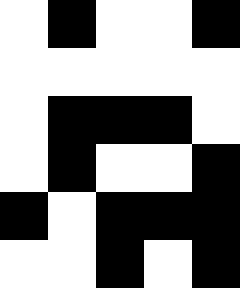[["white", "black", "white", "white", "black"], ["white", "white", "white", "white", "white"], ["white", "black", "black", "black", "white"], ["white", "black", "white", "white", "black"], ["black", "white", "black", "black", "black"], ["white", "white", "black", "white", "black"]]